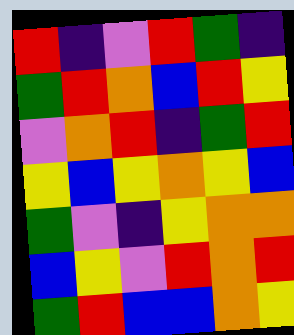[["red", "indigo", "violet", "red", "green", "indigo"], ["green", "red", "orange", "blue", "red", "yellow"], ["violet", "orange", "red", "indigo", "green", "red"], ["yellow", "blue", "yellow", "orange", "yellow", "blue"], ["green", "violet", "indigo", "yellow", "orange", "orange"], ["blue", "yellow", "violet", "red", "orange", "red"], ["green", "red", "blue", "blue", "orange", "yellow"]]